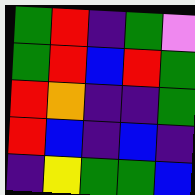[["green", "red", "indigo", "green", "violet"], ["green", "red", "blue", "red", "green"], ["red", "orange", "indigo", "indigo", "green"], ["red", "blue", "indigo", "blue", "indigo"], ["indigo", "yellow", "green", "green", "blue"]]